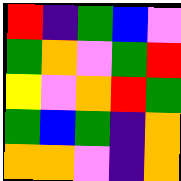[["red", "indigo", "green", "blue", "violet"], ["green", "orange", "violet", "green", "red"], ["yellow", "violet", "orange", "red", "green"], ["green", "blue", "green", "indigo", "orange"], ["orange", "orange", "violet", "indigo", "orange"]]